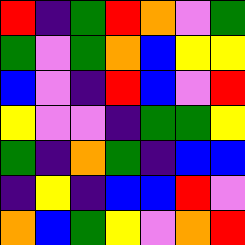[["red", "indigo", "green", "red", "orange", "violet", "green"], ["green", "violet", "green", "orange", "blue", "yellow", "yellow"], ["blue", "violet", "indigo", "red", "blue", "violet", "red"], ["yellow", "violet", "violet", "indigo", "green", "green", "yellow"], ["green", "indigo", "orange", "green", "indigo", "blue", "blue"], ["indigo", "yellow", "indigo", "blue", "blue", "red", "violet"], ["orange", "blue", "green", "yellow", "violet", "orange", "red"]]